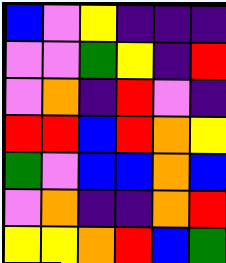[["blue", "violet", "yellow", "indigo", "indigo", "indigo"], ["violet", "violet", "green", "yellow", "indigo", "red"], ["violet", "orange", "indigo", "red", "violet", "indigo"], ["red", "red", "blue", "red", "orange", "yellow"], ["green", "violet", "blue", "blue", "orange", "blue"], ["violet", "orange", "indigo", "indigo", "orange", "red"], ["yellow", "yellow", "orange", "red", "blue", "green"]]